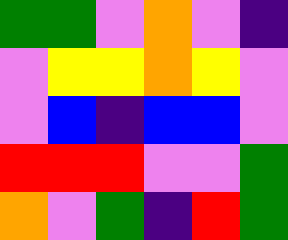[["green", "green", "violet", "orange", "violet", "indigo"], ["violet", "yellow", "yellow", "orange", "yellow", "violet"], ["violet", "blue", "indigo", "blue", "blue", "violet"], ["red", "red", "red", "violet", "violet", "green"], ["orange", "violet", "green", "indigo", "red", "green"]]